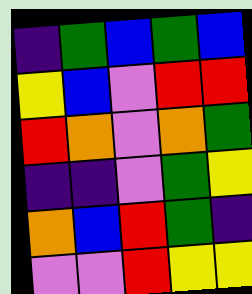[["indigo", "green", "blue", "green", "blue"], ["yellow", "blue", "violet", "red", "red"], ["red", "orange", "violet", "orange", "green"], ["indigo", "indigo", "violet", "green", "yellow"], ["orange", "blue", "red", "green", "indigo"], ["violet", "violet", "red", "yellow", "yellow"]]